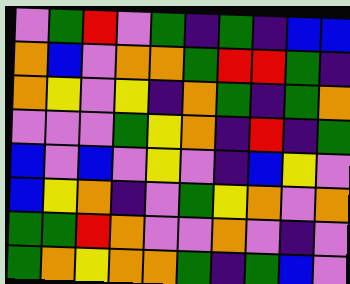[["violet", "green", "red", "violet", "green", "indigo", "green", "indigo", "blue", "blue"], ["orange", "blue", "violet", "orange", "orange", "green", "red", "red", "green", "indigo"], ["orange", "yellow", "violet", "yellow", "indigo", "orange", "green", "indigo", "green", "orange"], ["violet", "violet", "violet", "green", "yellow", "orange", "indigo", "red", "indigo", "green"], ["blue", "violet", "blue", "violet", "yellow", "violet", "indigo", "blue", "yellow", "violet"], ["blue", "yellow", "orange", "indigo", "violet", "green", "yellow", "orange", "violet", "orange"], ["green", "green", "red", "orange", "violet", "violet", "orange", "violet", "indigo", "violet"], ["green", "orange", "yellow", "orange", "orange", "green", "indigo", "green", "blue", "violet"]]